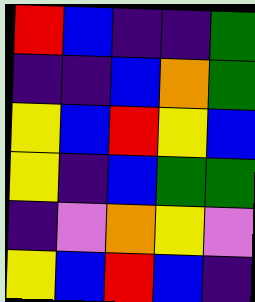[["red", "blue", "indigo", "indigo", "green"], ["indigo", "indigo", "blue", "orange", "green"], ["yellow", "blue", "red", "yellow", "blue"], ["yellow", "indigo", "blue", "green", "green"], ["indigo", "violet", "orange", "yellow", "violet"], ["yellow", "blue", "red", "blue", "indigo"]]